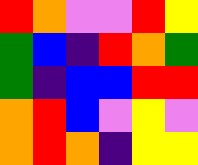[["red", "orange", "violet", "violet", "red", "yellow"], ["green", "blue", "indigo", "red", "orange", "green"], ["green", "indigo", "blue", "blue", "red", "red"], ["orange", "red", "blue", "violet", "yellow", "violet"], ["orange", "red", "orange", "indigo", "yellow", "yellow"]]